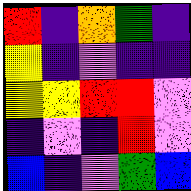[["red", "indigo", "orange", "green", "indigo"], ["yellow", "indigo", "violet", "indigo", "indigo"], ["yellow", "yellow", "red", "red", "violet"], ["indigo", "violet", "indigo", "red", "violet"], ["blue", "indigo", "violet", "green", "blue"]]